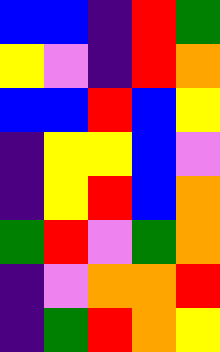[["blue", "blue", "indigo", "red", "green"], ["yellow", "violet", "indigo", "red", "orange"], ["blue", "blue", "red", "blue", "yellow"], ["indigo", "yellow", "yellow", "blue", "violet"], ["indigo", "yellow", "red", "blue", "orange"], ["green", "red", "violet", "green", "orange"], ["indigo", "violet", "orange", "orange", "red"], ["indigo", "green", "red", "orange", "yellow"]]